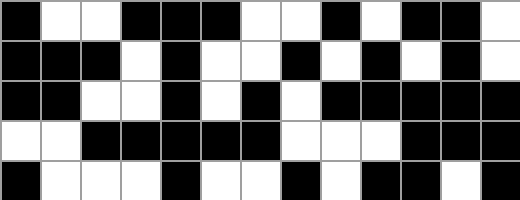[["black", "white", "white", "black", "black", "black", "white", "white", "black", "white", "black", "black", "white"], ["black", "black", "black", "white", "black", "white", "white", "black", "white", "black", "white", "black", "white"], ["black", "black", "white", "white", "black", "white", "black", "white", "black", "black", "black", "black", "black"], ["white", "white", "black", "black", "black", "black", "black", "white", "white", "white", "black", "black", "black"], ["black", "white", "white", "white", "black", "white", "white", "black", "white", "black", "black", "white", "black"]]